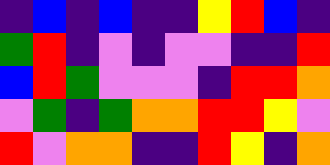[["indigo", "blue", "indigo", "blue", "indigo", "indigo", "yellow", "red", "blue", "indigo"], ["green", "red", "indigo", "violet", "indigo", "violet", "violet", "indigo", "indigo", "red"], ["blue", "red", "green", "violet", "violet", "violet", "indigo", "red", "red", "orange"], ["violet", "green", "indigo", "green", "orange", "orange", "red", "red", "yellow", "violet"], ["red", "violet", "orange", "orange", "indigo", "indigo", "red", "yellow", "indigo", "orange"]]